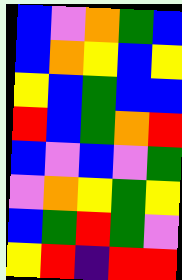[["blue", "violet", "orange", "green", "blue"], ["blue", "orange", "yellow", "blue", "yellow"], ["yellow", "blue", "green", "blue", "blue"], ["red", "blue", "green", "orange", "red"], ["blue", "violet", "blue", "violet", "green"], ["violet", "orange", "yellow", "green", "yellow"], ["blue", "green", "red", "green", "violet"], ["yellow", "red", "indigo", "red", "red"]]